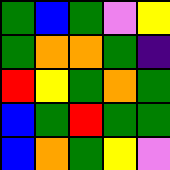[["green", "blue", "green", "violet", "yellow"], ["green", "orange", "orange", "green", "indigo"], ["red", "yellow", "green", "orange", "green"], ["blue", "green", "red", "green", "green"], ["blue", "orange", "green", "yellow", "violet"]]